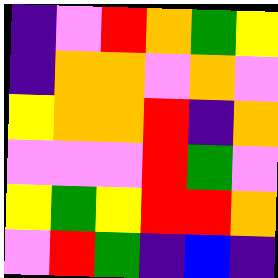[["indigo", "violet", "red", "orange", "green", "yellow"], ["indigo", "orange", "orange", "violet", "orange", "violet"], ["yellow", "orange", "orange", "red", "indigo", "orange"], ["violet", "violet", "violet", "red", "green", "violet"], ["yellow", "green", "yellow", "red", "red", "orange"], ["violet", "red", "green", "indigo", "blue", "indigo"]]